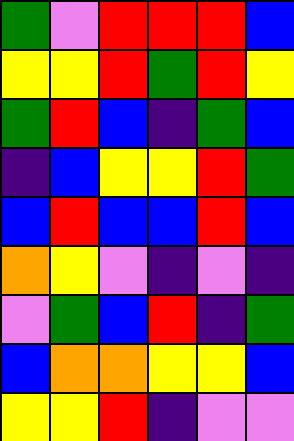[["green", "violet", "red", "red", "red", "blue"], ["yellow", "yellow", "red", "green", "red", "yellow"], ["green", "red", "blue", "indigo", "green", "blue"], ["indigo", "blue", "yellow", "yellow", "red", "green"], ["blue", "red", "blue", "blue", "red", "blue"], ["orange", "yellow", "violet", "indigo", "violet", "indigo"], ["violet", "green", "blue", "red", "indigo", "green"], ["blue", "orange", "orange", "yellow", "yellow", "blue"], ["yellow", "yellow", "red", "indigo", "violet", "violet"]]